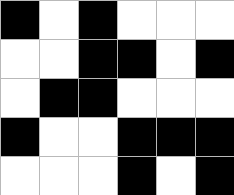[["black", "white", "black", "white", "white", "white"], ["white", "white", "black", "black", "white", "black"], ["white", "black", "black", "white", "white", "white"], ["black", "white", "white", "black", "black", "black"], ["white", "white", "white", "black", "white", "black"]]